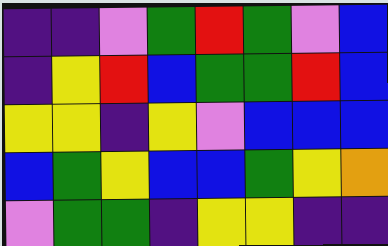[["indigo", "indigo", "violet", "green", "red", "green", "violet", "blue"], ["indigo", "yellow", "red", "blue", "green", "green", "red", "blue"], ["yellow", "yellow", "indigo", "yellow", "violet", "blue", "blue", "blue"], ["blue", "green", "yellow", "blue", "blue", "green", "yellow", "orange"], ["violet", "green", "green", "indigo", "yellow", "yellow", "indigo", "indigo"]]